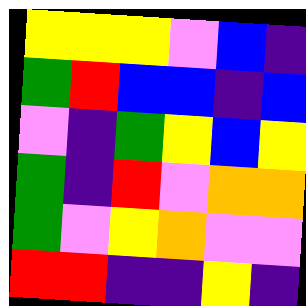[["yellow", "yellow", "yellow", "violet", "blue", "indigo"], ["green", "red", "blue", "blue", "indigo", "blue"], ["violet", "indigo", "green", "yellow", "blue", "yellow"], ["green", "indigo", "red", "violet", "orange", "orange"], ["green", "violet", "yellow", "orange", "violet", "violet"], ["red", "red", "indigo", "indigo", "yellow", "indigo"]]